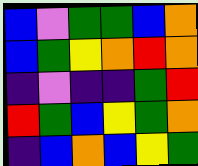[["blue", "violet", "green", "green", "blue", "orange"], ["blue", "green", "yellow", "orange", "red", "orange"], ["indigo", "violet", "indigo", "indigo", "green", "red"], ["red", "green", "blue", "yellow", "green", "orange"], ["indigo", "blue", "orange", "blue", "yellow", "green"]]